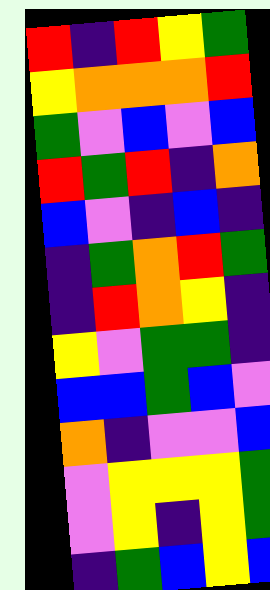[["red", "indigo", "red", "yellow", "green"], ["yellow", "orange", "orange", "orange", "red"], ["green", "violet", "blue", "violet", "blue"], ["red", "green", "red", "indigo", "orange"], ["blue", "violet", "indigo", "blue", "indigo"], ["indigo", "green", "orange", "red", "green"], ["indigo", "red", "orange", "yellow", "indigo"], ["yellow", "violet", "green", "green", "indigo"], ["blue", "blue", "green", "blue", "violet"], ["orange", "indigo", "violet", "violet", "blue"], ["violet", "yellow", "yellow", "yellow", "green"], ["violet", "yellow", "indigo", "yellow", "green"], ["indigo", "green", "blue", "yellow", "blue"]]